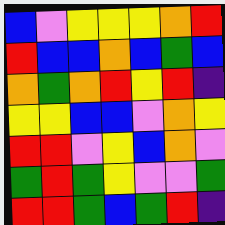[["blue", "violet", "yellow", "yellow", "yellow", "orange", "red"], ["red", "blue", "blue", "orange", "blue", "green", "blue"], ["orange", "green", "orange", "red", "yellow", "red", "indigo"], ["yellow", "yellow", "blue", "blue", "violet", "orange", "yellow"], ["red", "red", "violet", "yellow", "blue", "orange", "violet"], ["green", "red", "green", "yellow", "violet", "violet", "green"], ["red", "red", "green", "blue", "green", "red", "indigo"]]